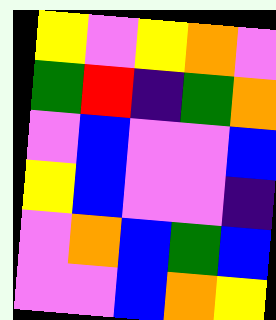[["yellow", "violet", "yellow", "orange", "violet"], ["green", "red", "indigo", "green", "orange"], ["violet", "blue", "violet", "violet", "blue"], ["yellow", "blue", "violet", "violet", "indigo"], ["violet", "orange", "blue", "green", "blue"], ["violet", "violet", "blue", "orange", "yellow"]]